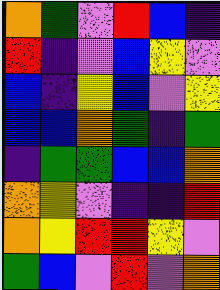[["orange", "green", "violet", "red", "blue", "indigo"], ["red", "indigo", "violet", "blue", "yellow", "violet"], ["blue", "indigo", "yellow", "blue", "violet", "yellow"], ["blue", "blue", "orange", "green", "indigo", "green"], ["indigo", "green", "green", "blue", "blue", "orange"], ["orange", "yellow", "violet", "indigo", "indigo", "red"], ["orange", "yellow", "red", "red", "yellow", "violet"], ["green", "blue", "violet", "red", "violet", "orange"]]